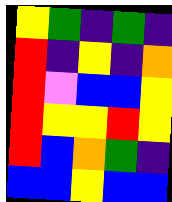[["yellow", "green", "indigo", "green", "indigo"], ["red", "indigo", "yellow", "indigo", "orange"], ["red", "violet", "blue", "blue", "yellow"], ["red", "yellow", "yellow", "red", "yellow"], ["red", "blue", "orange", "green", "indigo"], ["blue", "blue", "yellow", "blue", "blue"]]